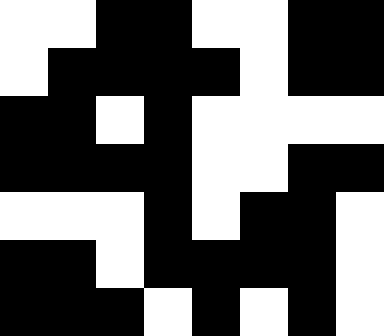[["white", "white", "black", "black", "white", "white", "black", "black"], ["white", "black", "black", "black", "black", "white", "black", "black"], ["black", "black", "white", "black", "white", "white", "white", "white"], ["black", "black", "black", "black", "white", "white", "black", "black"], ["white", "white", "white", "black", "white", "black", "black", "white"], ["black", "black", "white", "black", "black", "black", "black", "white"], ["black", "black", "black", "white", "black", "white", "black", "white"]]